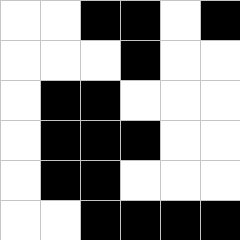[["white", "white", "black", "black", "white", "black"], ["white", "white", "white", "black", "white", "white"], ["white", "black", "black", "white", "white", "white"], ["white", "black", "black", "black", "white", "white"], ["white", "black", "black", "white", "white", "white"], ["white", "white", "black", "black", "black", "black"]]